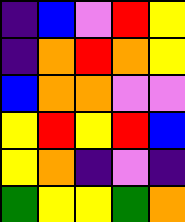[["indigo", "blue", "violet", "red", "yellow"], ["indigo", "orange", "red", "orange", "yellow"], ["blue", "orange", "orange", "violet", "violet"], ["yellow", "red", "yellow", "red", "blue"], ["yellow", "orange", "indigo", "violet", "indigo"], ["green", "yellow", "yellow", "green", "orange"]]